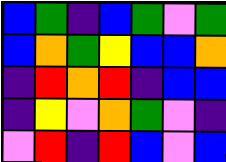[["blue", "green", "indigo", "blue", "green", "violet", "green"], ["blue", "orange", "green", "yellow", "blue", "blue", "orange"], ["indigo", "red", "orange", "red", "indigo", "blue", "blue"], ["indigo", "yellow", "violet", "orange", "green", "violet", "indigo"], ["violet", "red", "indigo", "red", "blue", "violet", "blue"]]